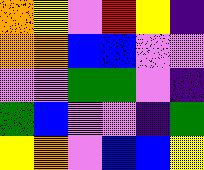[["orange", "yellow", "violet", "red", "yellow", "indigo"], ["orange", "orange", "blue", "blue", "violet", "violet"], ["violet", "violet", "green", "green", "violet", "indigo"], ["green", "blue", "violet", "violet", "indigo", "green"], ["yellow", "orange", "violet", "blue", "blue", "yellow"]]